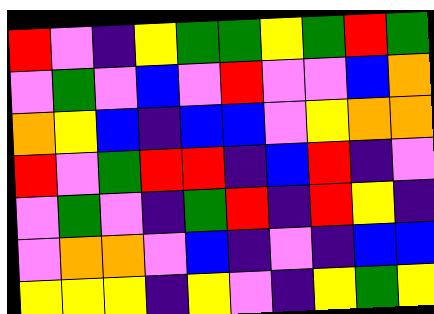[["red", "violet", "indigo", "yellow", "green", "green", "yellow", "green", "red", "green"], ["violet", "green", "violet", "blue", "violet", "red", "violet", "violet", "blue", "orange"], ["orange", "yellow", "blue", "indigo", "blue", "blue", "violet", "yellow", "orange", "orange"], ["red", "violet", "green", "red", "red", "indigo", "blue", "red", "indigo", "violet"], ["violet", "green", "violet", "indigo", "green", "red", "indigo", "red", "yellow", "indigo"], ["violet", "orange", "orange", "violet", "blue", "indigo", "violet", "indigo", "blue", "blue"], ["yellow", "yellow", "yellow", "indigo", "yellow", "violet", "indigo", "yellow", "green", "yellow"]]